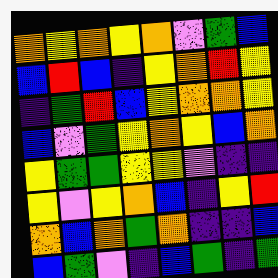[["orange", "yellow", "orange", "yellow", "orange", "violet", "green", "blue"], ["blue", "red", "blue", "indigo", "yellow", "orange", "red", "yellow"], ["indigo", "green", "red", "blue", "yellow", "orange", "orange", "yellow"], ["blue", "violet", "green", "yellow", "orange", "yellow", "blue", "orange"], ["yellow", "green", "green", "yellow", "yellow", "violet", "indigo", "indigo"], ["yellow", "violet", "yellow", "orange", "blue", "indigo", "yellow", "red"], ["orange", "blue", "orange", "green", "orange", "indigo", "indigo", "blue"], ["blue", "green", "violet", "indigo", "blue", "green", "indigo", "green"]]